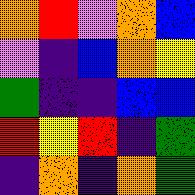[["orange", "red", "violet", "orange", "blue"], ["violet", "indigo", "blue", "orange", "yellow"], ["green", "indigo", "indigo", "blue", "blue"], ["red", "yellow", "red", "indigo", "green"], ["indigo", "orange", "indigo", "orange", "green"]]